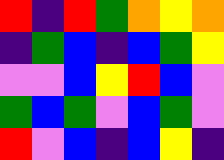[["red", "indigo", "red", "green", "orange", "yellow", "orange"], ["indigo", "green", "blue", "indigo", "blue", "green", "yellow"], ["violet", "violet", "blue", "yellow", "red", "blue", "violet"], ["green", "blue", "green", "violet", "blue", "green", "violet"], ["red", "violet", "blue", "indigo", "blue", "yellow", "indigo"]]